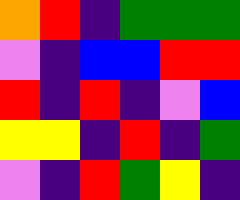[["orange", "red", "indigo", "green", "green", "green"], ["violet", "indigo", "blue", "blue", "red", "red"], ["red", "indigo", "red", "indigo", "violet", "blue"], ["yellow", "yellow", "indigo", "red", "indigo", "green"], ["violet", "indigo", "red", "green", "yellow", "indigo"]]